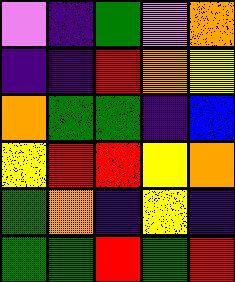[["violet", "indigo", "green", "violet", "orange"], ["indigo", "indigo", "red", "orange", "yellow"], ["orange", "green", "green", "indigo", "blue"], ["yellow", "red", "red", "yellow", "orange"], ["green", "orange", "indigo", "yellow", "indigo"], ["green", "green", "red", "green", "red"]]